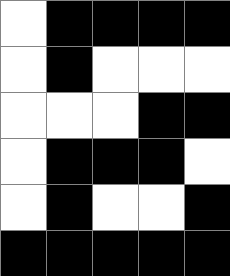[["white", "black", "black", "black", "black"], ["white", "black", "white", "white", "white"], ["white", "white", "white", "black", "black"], ["white", "black", "black", "black", "white"], ["white", "black", "white", "white", "black"], ["black", "black", "black", "black", "black"]]